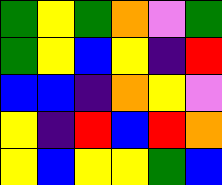[["green", "yellow", "green", "orange", "violet", "green"], ["green", "yellow", "blue", "yellow", "indigo", "red"], ["blue", "blue", "indigo", "orange", "yellow", "violet"], ["yellow", "indigo", "red", "blue", "red", "orange"], ["yellow", "blue", "yellow", "yellow", "green", "blue"]]